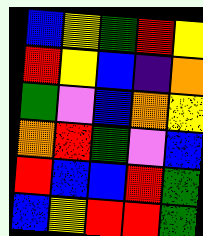[["blue", "yellow", "green", "red", "yellow"], ["red", "yellow", "blue", "indigo", "orange"], ["green", "violet", "blue", "orange", "yellow"], ["orange", "red", "green", "violet", "blue"], ["red", "blue", "blue", "red", "green"], ["blue", "yellow", "red", "red", "green"]]